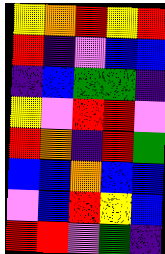[["yellow", "orange", "red", "yellow", "red"], ["red", "indigo", "violet", "blue", "blue"], ["indigo", "blue", "green", "green", "indigo"], ["yellow", "violet", "red", "red", "violet"], ["red", "orange", "indigo", "red", "green"], ["blue", "blue", "orange", "blue", "blue"], ["violet", "blue", "red", "yellow", "blue"], ["red", "red", "violet", "green", "indigo"]]